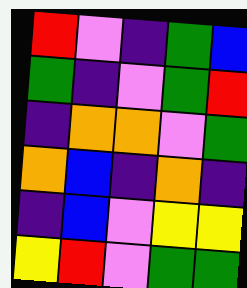[["red", "violet", "indigo", "green", "blue"], ["green", "indigo", "violet", "green", "red"], ["indigo", "orange", "orange", "violet", "green"], ["orange", "blue", "indigo", "orange", "indigo"], ["indigo", "blue", "violet", "yellow", "yellow"], ["yellow", "red", "violet", "green", "green"]]